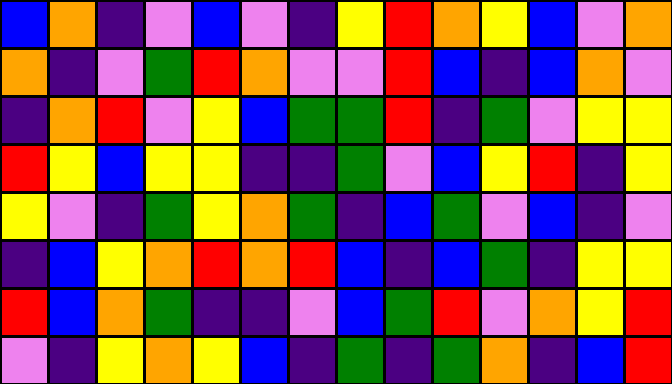[["blue", "orange", "indigo", "violet", "blue", "violet", "indigo", "yellow", "red", "orange", "yellow", "blue", "violet", "orange"], ["orange", "indigo", "violet", "green", "red", "orange", "violet", "violet", "red", "blue", "indigo", "blue", "orange", "violet"], ["indigo", "orange", "red", "violet", "yellow", "blue", "green", "green", "red", "indigo", "green", "violet", "yellow", "yellow"], ["red", "yellow", "blue", "yellow", "yellow", "indigo", "indigo", "green", "violet", "blue", "yellow", "red", "indigo", "yellow"], ["yellow", "violet", "indigo", "green", "yellow", "orange", "green", "indigo", "blue", "green", "violet", "blue", "indigo", "violet"], ["indigo", "blue", "yellow", "orange", "red", "orange", "red", "blue", "indigo", "blue", "green", "indigo", "yellow", "yellow"], ["red", "blue", "orange", "green", "indigo", "indigo", "violet", "blue", "green", "red", "violet", "orange", "yellow", "red"], ["violet", "indigo", "yellow", "orange", "yellow", "blue", "indigo", "green", "indigo", "green", "orange", "indigo", "blue", "red"]]